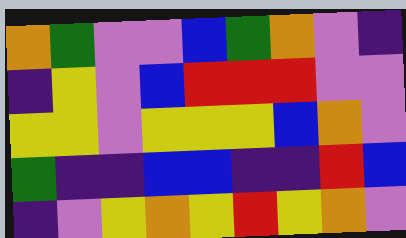[["orange", "green", "violet", "violet", "blue", "green", "orange", "violet", "indigo"], ["indigo", "yellow", "violet", "blue", "red", "red", "red", "violet", "violet"], ["yellow", "yellow", "violet", "yellow", "yellow", "yellow", "blue", "orange", "violet"], ["green", "indigo", "indigo", "blue", "blue", "indigo", "indigo", "red", "blue"], ["indigo", "violet", "yellow", "orange", "yellow", "red", "yellow", "orange", "violet"]]